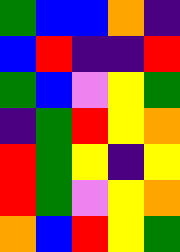[["green", "blue", "blue", "orange", "indigo"], ["blue", "red", "indigo", "indigo", "red"], ["green", "blue", "violet", "yellow", "green"], ["indigo", "green", "red", "yellow", "orange"], ["red", "green", "yellow", "indigo", "yellow"], ["red", "green", "violet", "yellow", "orange"], ["orange", "blue", "red", "yellow", "green"]]